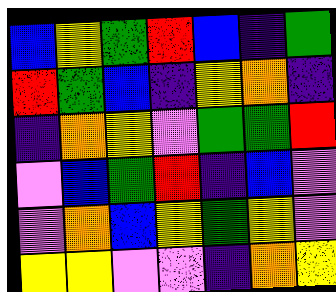[["blue", "yellow", "green", "red", "blue", "indigo", "green"], ["red", "green", "blue", "indigo", "yellow", "orange", "indigo"], ["indigo", "orange", "yellow", "violet", "green", "green", "red"], ["violet", "blue", "green", "red", "indigo", "blue", "violet"], ["violet", "orange", "blue", "yellow", "green", "yellow", "violet"], ["yellow", "yellow", "violet", "violet", "indigo", "orange", "yellow"]]